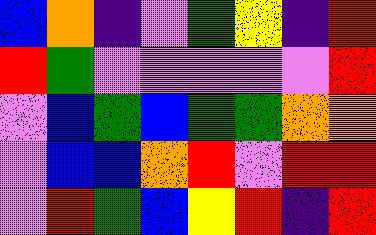[["blue", "orange", "indigo", "violet", "green", "yellow", "indigo", "red"], ["red", "green", "violet", "violet", "violet", "violet", "violet", "red"], ["violet", "blue", "green", "blue", "green", "green", "orange", "orange"], ["violet", "blue", "blue", "orange", "red", "violet", "red", "red"], ["violet", "red", "green", "blue", "yellow", "red", "indigo", "red"]]